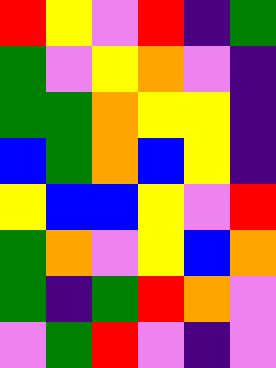[["red", "yellow", "violet", "red", "indigo", "green"], ["green", "violet", "yellow", "orange", "violet", "indigo"], ["green", "green", "orange", "yellow", "yellow", "indigo"], ["blue", "green", "orange", "blue", "yellow", "indigo"], ["yellow", "blue", "blue", "yellow", "violet", "red"], ["green", "orange", "violet", "yellow", "blue", "orange"], ["green", "indigo", "green", "red", "orange", "violet"], ["violet", "green", "red", "violet", "indigo", "violet"]]